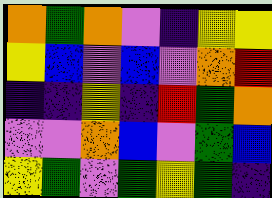[["orange", "green", "orange", "violet", "indigo", "yellow", "yellow"], ["yellow", "blue", "violet", "blue", "violet", "orange", "red"], ["indigo", "indigo", "yellow", "indigo", "red", "green", "orange"], ["violet", "violet", "orange", "blue", "violet", "green", "blue"], ["yellow", "green", "violet", "green", "yellow", "green", "indigo"]]